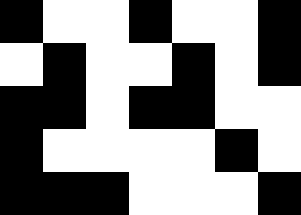[["black", "white", "white", "black", "white", "white", "black"], ["white", "black", "white", "white", "black", "white", "black"], ["black", "black", "white", "black", "black", "white", "white"], ["black", "white", "white", "white", "white", "black", "white"], ["black", "black", "black", "white", "white", "white", "black"]]